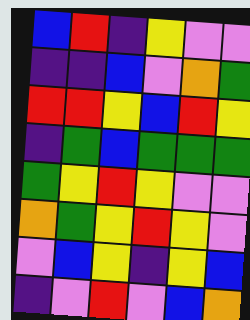[["blue", "red", "indigo", "yellow", "violet", "violet"], ["indigo", "indigo", "blue", "violet", "orange", "green"], ["red", "red", "yellow", "blue", "red", "yellow"], ["indigo", "green", "blue", "green", "green", "green"], ["green", "yellow", "red", "yellow", "violet", "violet"], ["orange", "green", "yellow", "red", "yellow", "violet"], ["violet", "blue", "yellow", "indigo", "yellow", "blue"], ["indigo", "violet", "red", "violet", "blue", "orange"]]